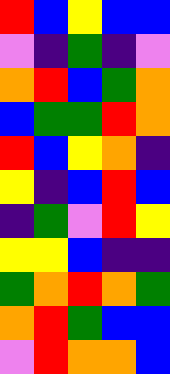[["red", "blue", "yellow", "blue", "blue"], ["violet", "indigo", "green", "indigo", "violet"], ["orange", "red", "blue", "green", "orange"], ["blue", "green", "green", "red", "orange"], ["red", "blue", "yellow", "orange", "indigo"], ["yellow", "indigo", "blue", "red", "blue"], ["indigo", "green", "violet", "red", "yellow"], ["yellow", "yellow", "blue", "indigo", "indigo"], ["green", "orange", "red", "orange", "green"], ["orange", "red", "green", "blue", "blue"], ["violet", "red", "orange", "orange", "blue"]]